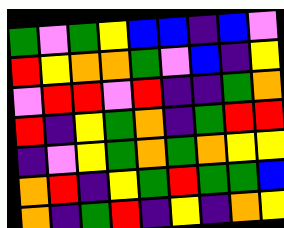[["green", "violet", "green", "yellow", "blue", "blue", "indigo", "blue", "violet"], ["red", "yellow", "orange", "orange", "green", "violet", "blue", "indigo", "yellow"], ["violet", "red", "red", "violet", "red", "indigo", "indigo", "green", "orange"], ["red", "indigo", "yellow", "green", "orange", "indigo", "green", "red", "red"], ["indigo", "violet", "yellow", "green", "orange", "green", "orange", "yellow", "yellow"], ["orange", "red", "indigo", "yellow", "green", "red", "green", "green", "blue"], ["orange", "indigo", "green", "red", "indigo", "yellow", "indigo", "orange", "yellow"]]